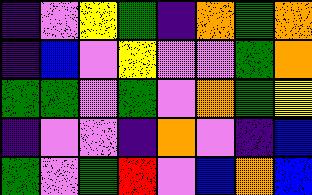[["indigo", "violet", "yellow", "green", "indigo", "orange", "green", "orange"], ["indigo", "blue", "violet", "yellow", "violet", "violet", "green", "orange"], ["green", "green", "violet", "green", "violet", "orange", "green", "yellow"], ["indigo", "violet", "violet", "indigo", "orange", "violet", "indigo", "blue"], ["green", "violet", "green", "red", "violet", "blue", "orange", "blue"]]